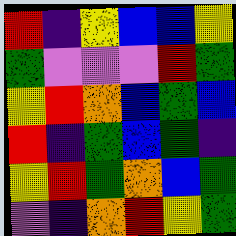[["red", "indigo", "yellow", "blue", "blue", "yellow"], ["green", "violet", "violet", "violet", "red", "green"], ["yellow", "red", "orange", "blue", "green", "blue"], ["red", "indigo", "green", "blue", "green", "indigo"], ["yellow", "red", "green", "orange", "blue", "green"], ["violet", "indigo", "orange", "red", "yellow", "green"]]